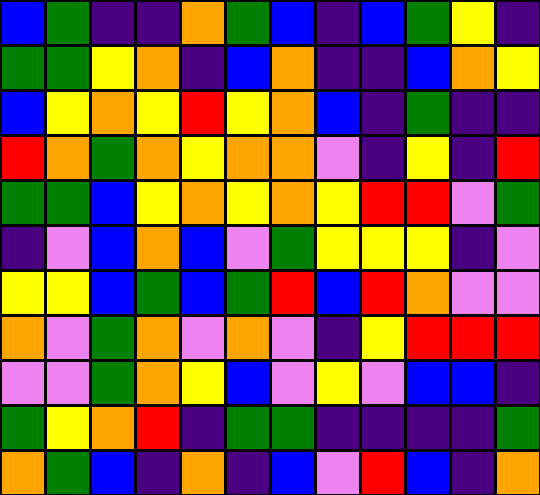[["blue", "green", "indigo", "indigo", "orange", "green", "blue", "indigo", "blue", "green", "yellow", "indigo"], ["green", "green", "yellow", "orange", "indigo", "blue", "orange", "indigo", "indigo", "blue", "orange", "yellow"], ["blue", "yellow", "orange", "yellow", "red", "yellow", "orange", "blue", "indigo", "green", "indigo", "indigo"], ["red", "orange", "green", "orange", "yellow", "orange", "orange", "violet", "indigo", "yellow", "indigo", "red"], ["green", "green", "blue", "yellow", "orange", "yellow", "orange", "yellow", "red", "red", "violet", "green"], ["indigo", "violet", "blue", "orange", "blue", "violet", "green", "yellow", "yellow", "yellow", "indigo", "violet"], ["yellow", "yellow", "blue", "green", "blue", "green", "red", "blue", "red", "orange", "violet", "violet"], ["orange", "violet", "green", "orange", "violet", "orange", "violet", "indigo", "yellow", "red", "red", "red"], ["violet", "violet", "green", "orange", "yellow", "blue", "violet", "yellow", "violet", "blue", "blue", "indigo"], ["green", "yellow", "orange", "red", "indigo", "green", "green", "indigo", "indigo", "indigo", "indigo", "green"], ["orange", "green", "blue", "indigo", "orange", "indigo", "blue", "violet", "red", "blue", "indigo", "orange"]]